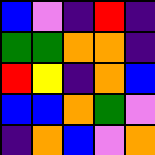[["blue", "violet", "indigo", "red", "indigo"], ["green", "green", "orange", "orange", "indigo"], ["red", "yellow", "indigo", "orange", "blue"], ["blue", "blue", "orange", "green", "violet"], ["indigo", "orange", "blue", "violet", "orange"]]